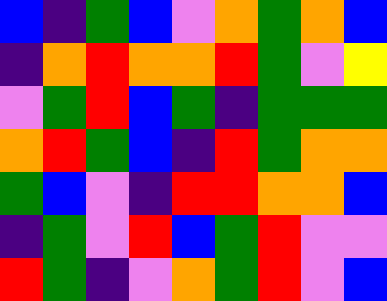[["blue", "indigo", "green", "blue", "violet", "orange", "green", "orange", "blue"], ["indigo", "orange", "red", "orange", "orange", "red", "green", "violet", "yellow"], ["violet", "green", "red", "blue", "green", "indigo", "green", "green", "green"], ["orange", "red", "green", "blue", "indigo", "red", "green", "orange", "orange"], ["green", "blue", "violet", "indigo", "red", "red", "orange", "orange", "blue"], ["indigo", "green", "violet", "red", "blue", "green", "red", "violet", "violet"], ["red", "green", "indigo", "violet", "orange", "green", "red", "violet", "blue"]]